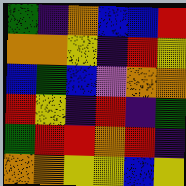[["green", "indigo", "orange", "blue", "blue", "red"], ["orange", "orange", "yellow", "indigo", "red", "yellow"], ["blue", "green", "blue", "violet", "orange", "orange"], ["red", "yellow", "indigo", "red", "indigo", "green"], ["green", "red", "red", "orange", "red", "indigo"], ["orange", "orange", "yellow", "yellow", "blue", "yellow"]]